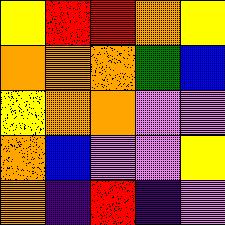[["yellow", "red", "red", "orange", "yellow"], ["orange", "orange", "orange", "green", "blue"], ["yellow", "orange", "orange", "violet", "violet"], ["orange", "blue", "violet", "violet", "yellow"], ["orange", "indigo", "red", "indigo", "violet"]]